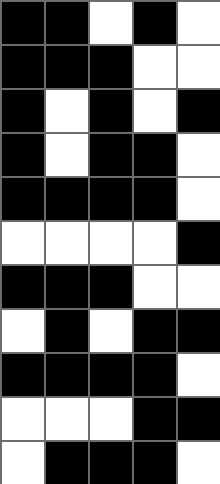[["black", "black", "white", "black", "white"], ["black", "black", "black", "white", "white"], ["black", "white", "black", "white", "black"], ["black", "white", "black", "black", "white"], ["black", "black", "black", "black", "white"], ["white", "white", "white", "white", "black"], ["black", "black", "black", "white", "white"], ["white", "black", "white", "black", "black"], ["black", "black", "black", "black", "white"], ["white", "white", "white", "black", "black"], ["white", "black", "black", "black", "white"]]